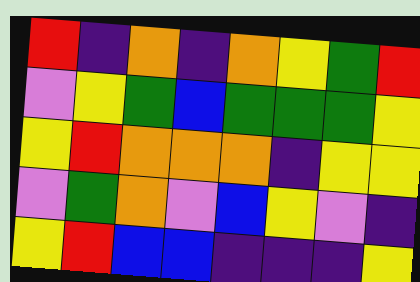[["red", "indigo", "orange", "indigo", "orange", "yellow", "green", "red"], ["violet", "yellow", "green", "blue", "green", "green", "green", "yellow"], ["yellow", "red", "orange", "orange", "orange", "indigo", "yellow", "yellow"], ["violet", "green", "orange", "violet", "blue", "yellow", "violet", "indigo"], ["yellow", "red", "blue", "blue", "indigo", "indigo", "indigo", "yellow"]]